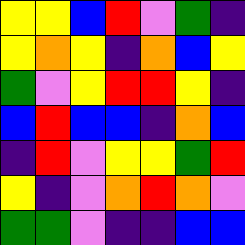[["yellow", "yellow", "blue", "red", "violet", "green", "indigo"], ["yellow", "orange", "yellow", "indigo", "orange", "blue", "yellow"], ["green", "violet", "yellow", "red", "red", "yellow", "indigo"], ["blue", "red", "blue", "blue", "indigo", "orange", "blue"], ["indigo", "red", "violet", "yellow", "yellow", "green", "red"], ["yellow", "indigo", "violet", "orange", "red", "orange", "violet"], ["green", "green", "violet", "indigo", "indigo", "blue", "blue"]]